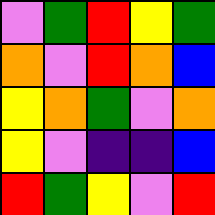[["violet", "green", "red", "yellow", "green"], ["orange", "violet", "red", "orange", "blue"], ["yellow", "orange", "green", "violet", "orange"], ["yellow", "violet", "indigo", "indigo", "blue"], ["red", "green", "yellow", "violet", "red"]]